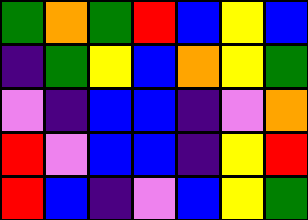[["green", "orange", "green", "red", "blue", "yellow", "blue"], ["indigo", "green", "yellow", "blue", "orange", "yellow", "green"], ["violet", "indigo", "blue", "blue", "indigo", "violet", "orange"], ["red", "violet", "blue", "blue", "indigo", "yellow", "red"], ["red", "blue", "indigo", "violet", "blue", "yellow", "green"]]